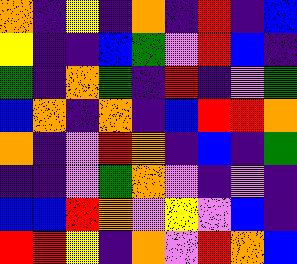[["orange", "indigo", "yellow", "indigo", "orange", "indigo", "red", "indigo", "blue"], ["yellow", "indigo", "indigo", "blue", "green", "violet", "red", "blue", "indigo"], ["green", "indigo", "orange", "green", "indigo", "red", "indigo", "violet", "green"], ["blue", "orange", "indigo", "orange", "indigo", "blue", "red", "red", "orange"], ["orange", "indigo", "violet", "red", "orange", "indigo", "blue", "indigo", "green"], ["indigo", "indigo", "violet", "green", "orange", "violet", "indigo", "violet", "indigo"], ["blue", "blue", "red", "orange", "violet", "yellow", "violet", "blue", "indigo"], ["red", "red", "yellow", "indigo", "orange", "violet", "red", "orange", "blue"]]